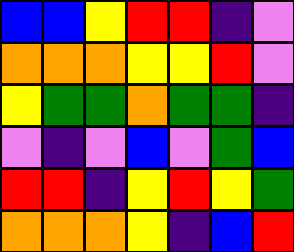[["blue", "blue", "yellow", "red", "red", "indigo", "violet"], ["orange", "orange", "orange", "yellow", "yellow", "red", "violet"], ["yellow", "green", "green", "orange", "green", "green", "indigo"], ["violet", "indigo", "violet", "blue", "violet", "green", "blue"], ["red", "red", "indigo", "yellow", "red", "yellow", "green"], ["orange", "orange", "orange", "yellow", "indigo", "blue", "red"]]